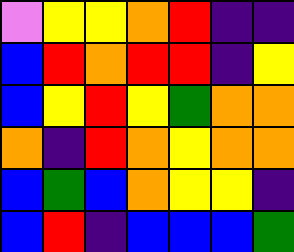[["violet", "yellow", "yellow", "orange", "red", "indigo", "indigo"], ["blue", "red", "orange", "red", "red", "indigo", "yellow"], ["blue", "yellow", "red", "yellow", "green", "orange", "orange"], ["orange", "indigo", "red", "orange", "yellow", "orange", "orange"], ["blue", "green", "blue", "orange", "yellow", "yellow", "indigo"], ["blue", "red", "indigo", "blue", "blue", "blue", "green"]]